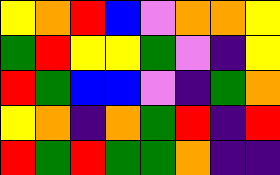[["yellow", "orange", "red", "blue", "violet", "orange", "orange", "yellow"], ["green", "red", "yellow", "yellow", "green", "violet", "indigo", "yellow"], ["red", "green", "blue", "blue", "violet", "indigo", "green", "orange"], ["yellow", "orange", "indigo", "orange", "green", "red", "indigo", "red"], ["red", "green", "red", "green", "green", "orange", "indigo", "indigo"]]